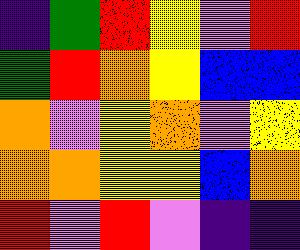[["indigo", "green", "red", "yellow", "violet", "red"], ["green", "red", "orange", "yellow", "blue", "blue"], ["orange", "violet", "yellow", "orange", "violet", "yellow"], ["orange", "orange", "yellow", "yellow", "blue", "orange"], ["red", "violet", "red", "violet", "indigo", "indigo"]]